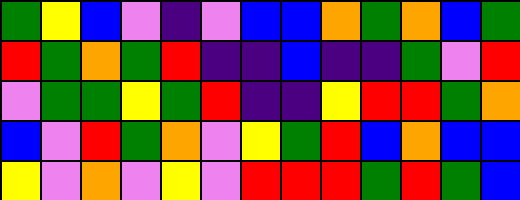[["green", "yellow", "blue", "violet", "indigo", "violet", "blue", "blue", "orange", "green", "orange", "blue", "green"], ["red", "green", "orange", "green", "red", "indigo", "indigo", "blue", "indigo", "indigo", "green", "violet", "red"], ["violet", "green", "green", "yellow", "green", "red", "indigo", "indigo", "yellow", "red", "red", "green", "orange"], ["blue", "violet", "red", "green", "orange", "violet", "yellow", "green", "red", "blue", "orange", "blue", "blue"], ["yellow", "violet", "orange", "violet", "yellow", "violet", "red", "red", "red", "green", "red", "green", "blue"]]